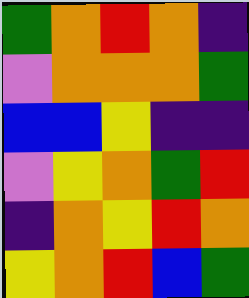[["green", "orange", "red", "orange", "indigo"], ["violet", "orange", "orange", "orange", "green"], ["blue", "blue", "yellow", "indigo", "indigo"], ["violet", "yellow", "orange", "green", "red"], ["indigo", "orange", "yellow", "red", "orange"], ["yellow", "orange", "red", "blue", "green"]]